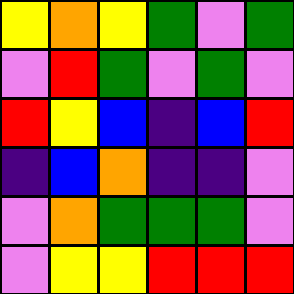[["yellow", "orange", "yellow", "green", "violet", "green"], ["violet", "red", "green", "violet", "green", "violet"], ["red", "yellow", "blue", "indigo", "blue", "red"], ["indigo", "blue", "orange", "indigo", "indigo", "violet"], ["violet", "orange", "green", "green", "green", "violet"], ["violet", "yellow", "yellow", "red", "red", "red"]]